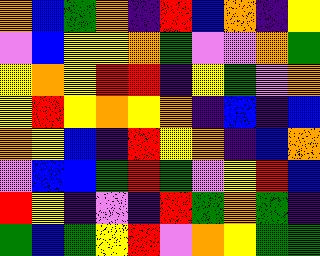[["orange", "blue", "green", "orange", "indigo", "red", "blue", "orange", "indigo", "yellow"], ["violet", "blue", "yellow", "yellow", "orange", "green", "violet", "violet", "orange", "green"], ["yellow", "orange", "yellow", "red", "red", "indigo", "yellow", "green", "violet", "orange"], ["yellow", "red", "yellow", "orange", "yellow", "orange", "indigo", "blue", "indigo", "blue"], ["orange", "yellow", "blue", "indigo", "red", "yellow", "orange", "indigo", "blue", "orange"], ["violet", "blue", "blue", "green", "red", "green", "violet", "yellow", "red", "blue"], ["red", "yellow", "indigo", "violet", "indigo", "red", "green", "orange", "green", "indigo"], ["green", "blue", "green", "yellow", "red", "violet", "orange", "yellow", "green", "green"]]